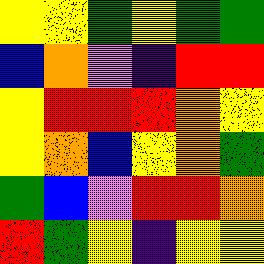[["yellow", "yellow", "green", "yellow", "green", "green"], ["blue", "orange", "violet", "indigo", "red", "red"], ["yellow", "red", "red", "red", "orange", "yellow"], ["yellow", "orange", "blue", "yellow", "orange", "green"], ["green", "blue", "violet", "red", "red", "orange"], ["red", "green", "yellow", "indigo", "yellow", "yellow"]]